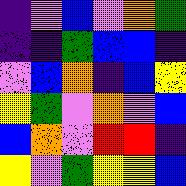[["indigo", "violet", "blue", "violet", "orange", "green"], ["indigo", "indigo", "green", "blue", "blue", "indigo"], ["violet", "blue", "orange", "indigo", "blue", "yellow"], ["yellow", "green", "violet", "orange", "violet", "blue"], ["blue", "orange", "violet", "red", "red", "indigo"], ["yellow", "violet", "green", "yellow", "yellow", "blue"]]